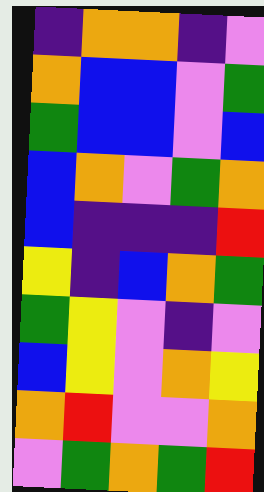[["indigo", "orange", "orange", "indigo", "violet"], ["orange", "blue", "blue", "violet", "green"], ["green", "blue", "blue", "violet", "blue"], ["blue", "orange", "violet", "green", "orange"], ["blue", "indigo", "indigo", "indigo", "red"], ["yellow", "indigo", "blue", "orange", "green"], ["green", "yellow", "violet", "indigo", "violet"], ["blue", "yellow", "violet", "orange", "yellow"], ["orange", "red", "violet", "violet", "orange"], ["violet", "green", "orange", "green", "red"]]